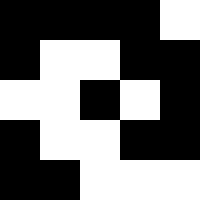[["black", "black", "black", "black", "white"], ["black", "white", "white", "black", "black"], ["white", "white", "black", "white", "black"], ["black", "white", "white", "black", "black"], ["black", "black", "white", "white", "white"]]